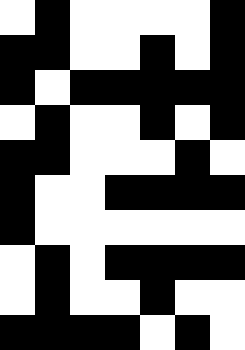[["white", "black", "white", "white", "white", "white", "black"], ["black", "black", "white", "white", "black", "white", "black"], ["black", "white", "black", "black", "black", "black", "black"], ["white", "black", "white", "white", "black", "white", "black"], ["black", "black", "white", "white", "white", "black", "white"], ["black", "white", "white", "black", "black", "black", "black"], ["black", "white", "white", "white", "white", "white", "white"], ["white", "black", "white", "black", "black", "black", "black"], ["white", "black", "white", "white", "black", "white", "white"], ["black", "black", "black", "black", "white", "black", "white"]]